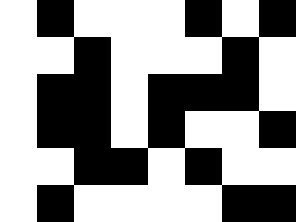[["white", "black", "white", "white", "white", "black", "white", "black"], ["white", "white", "black", "white", "white", "white", "black", "white"], ["white", "black", "black", "white", "black", "black", "black", "white"], ["white", "black", "black", "white", "black", "white", "white", "black"], ["white", "white", "black", "black", "white", "black", "white", "white"], ["white", "black", "white", "white", "white", "white", "black", "black"]]